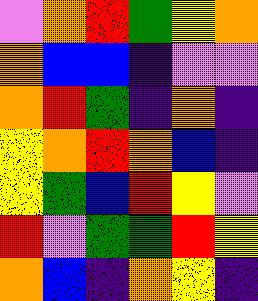[["violet", "orange", "red", "green", "yellow", "orange"], ["orange", "blue", "blue", "indigo", "violet", "violet"], ["orange", "red", "green", "indigo", "orange", "indigo"], ["yellow", "orange", "red", "orange", "blue", "indigo"], ["yellow", "green", "blue", "red", "yellow", "violet"], ["red", "violet", "green", "green", "red", "yellow"], ["orange", "blue", "indigo", "orange", "yellow", "indigo"]]